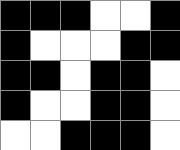[["black", "black", "black", "white", "white", "black"], ["black", "white", "white", "white", "black", "black"], ["black", "black", "white", "black", "black", "white"], ["black", "white", "white", "black", "black", "white"], ["white", "white", "black", "black", "black", "white"]]